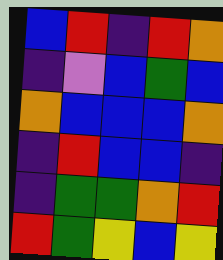[["blue", "red", "indigo", "red", "orange"], ["indigo", "violet", "blue", "green", "blue"], ["orange", "blue", "blue", "blue", "orange"], ["indigo", "red", "blue", "blue", "indigo"], ["indigo", "green", "green", "orange", "red"], ["red", "green", "yellow", "blue", "yellow"]]